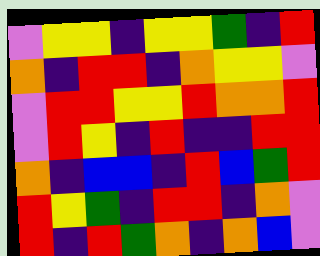[["violet", "yellow", "yellow", "indigo", "yellow", "yellow", "green", "indigo", "red"], ["orange", "indigo", "red", "red", "indigo", "orange", "yellow", "yellow", "violet"], ["violet", "red", "red", "yellow", "yellow", "red", "orange", "orange", "red"], ["violet", "red", "yellow", "indigo", "red", "indigo", "indigo", "red", "red"], ["orange", "indigo", "blue", "blue", "indigo", "red", "blue", "green", "red"], ["red", "yellow", "green", "indigo", "red", "red", "indigo", "orange", "violet"], ["red", "indigo", "red", "green", "orange", "indigo", "orange", "blue", "violet"]]